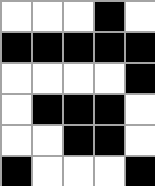[["white", "white", "white", "black", "white"], ["black", "black", "black", "black", "black"], ["white", "white", "white", "white", "black"], ["white", "black", "black", "black", "white"], ["white", "white", "black", "black", "white"], ["black", "white", "white", "white", "black"]]